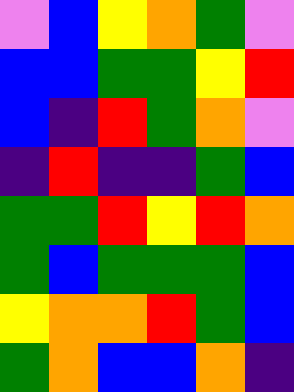[["violet", "blue", "yellow", "orange", "green", "violet"], ["blue", "blue", "green", "green", "yellow", "red"], ["blue", "indigo", "red", "green", "orange", "violet"], ["indigo", "red", "indigo", "indigo", "green", "blue"], ["green", "green", "red", "yellow", "red", "orange"], ["green", "blue", "green", "green", "green", "blue"], ["yellow", "orange", "orange", "red", "green", "blue"], ["green", "orange", "blue", "blue", "orange", "indigo"]]